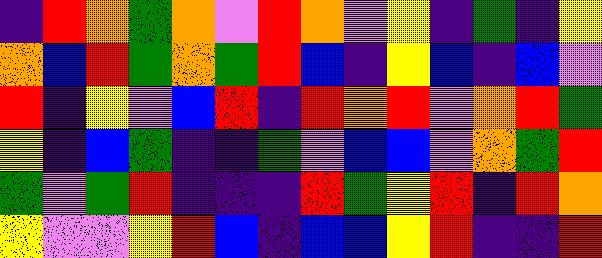[["indigo", "red", "orange", "green", "orange", "violet", "red", "orange", "violet", "yellow", "indigo", "green", "indigo", "yellow"], ["orange", "blue", "red", "green", "orange", "green", "red", "blue", "indigo", "yellow", "blue", "indigo", "blue", "violet"], ["red", "indigo", "yellow", "violet", "blue", "red", "indigo", "red", "orange", "red", "violet", "orange", "red", "green"], ["yellow", "indigo", "blue", "green", "indigo", "indigo", "green", "violet", "blue", "blue", "violet", "orange", "green", "red"], ["green", "violet", "green", "red", "indigo", "indigo", "indigo", "red", "green", "yellow", "red", "indigo", "red", "orange"], ["yellow", "violet", "violet", "yellow", "red", "blue", "indigo", "blue", "blue", "yellow", "red", "indigo", "indigo", "red"]]